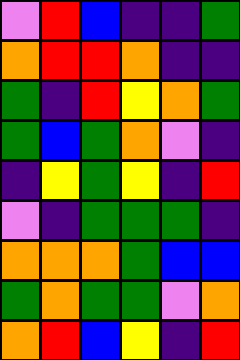[["violet", "red", "blue", "indigo", "indigo", "green"], ["orange", "red", "red", "orange", "indigo", "indigo"], ["green", "indigo", "red", "yellow", "orange", "green"], ["green", "blue", "green", "orange", "violet", "indigo"], ["indigo", "yellow", "green", "yellow", "indigo", "red"], ["violet", "indigo", "green", "green", "green", "indigo"], ["orange", "orange", "orange", "green", "blue", "blue"], ["green", "orange", "green", "green", "violet", "orange"], ["orange", "red", "blue", "yellow", "indigo", "red"]]